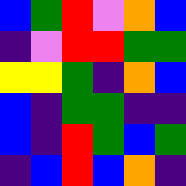[["blue", "green", "red", "violet", "orange", "blue"], ["indigo", "violet", "red", "red", "green", "green"], ["yellow", "yellow", "green", "indigo", "orange", "blue"], ["blue", "indigo", "green", "green", "indigo", "indigo"], ["blue", "indigo", "red", "green", "blue", "green"], ["indigo", "blue", "red", "blue", "orange", "indigo"]]